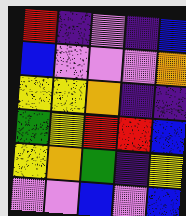[["red", "indigo", "violet", "indigo", "blue"], ["blue", "violet", "violet", "violet", "orange"], ["yellow", "yellow", "orange", "indigo", "indigo"], ["green", "yellow", "red", "red", "blue"], ["yellow", "orange", "green", "indigo", "yellow"], ["violet", "violet", "blue", "violet", "blue"]]